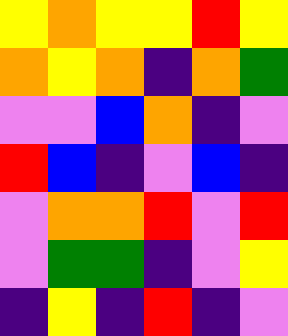[["yellow", "orange", "yellow", "yellow", "red", "yellow"], ["orange", "yellow", "orange", "indigo", "orange", "green"], ["violet", "violet", "blue", "orange", "indigo", "violet"], ["red", "blue", "indigo", "violet", "blue", "indigo"], ["violet", "orange", "orange", "red", "violet", "red"], ["violet", "green", "green", "indigo", "violet", "yellow"], ["indigo", "yellow", "indigo", "red", "indigo", "violet"]]